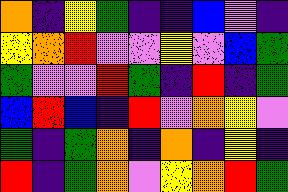[["orange", "indigo", "yellow", "green", "indigo", "indigo", "blue", "violet", "indigo"], ["yellow", "orange", "red", "violet", "violet", "yellow", "violet", "blue", "green"], ["green", "violet", "violet", "red", "green", "indigo", "red", "indigo", "green"], ["blue", "red", "blue", "indigo", "red", "violet", "orange", "yellow", "violet"], ["green", "indigo", "green", "orange", "indigo", "orange", "indigo", "yellow", "indigo"], ["red", "indigo", "green", "orange", "violet", "yellow", "orange", "red", "green"]]